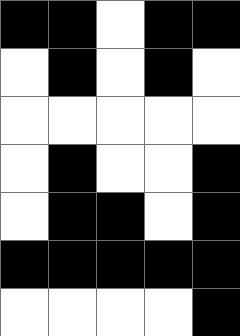[["black", "black", "white", "black", "black"], ["white", "black", "white", "black", "white"], ["white", "white", "white", "white", "white"], ["white", "black", "white", "white", "black"], ["white", "black", "black", "white", "black"], ["black", "black", "black", "black", "black"], ["white", "white", "white", "white", "black"]]